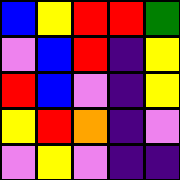[["blue", "yellow", "red", "red", "green"], ["violet", "blue", "red", "indigo", "yellow"], ["red", "blue", "violet", "indigo", "yellow"], ["yellow", "red", "orange", "indigo", "violet"], ["violet", "yellow", "violet", "indigo", "indigo"]]